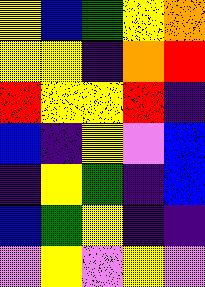[["yellow", "blue", "green", "yellow", "orange"], ["yellow", "yellow", "indigo", "orange", "red"], ["red", "yellow", "yellow", "red", "indigo"], ["blue", "indigo", "yellow", "violet", "blue"], ["indigo", "yellow", "green", "indigo", "blue"], ["blue", "green", "yellow", "indigo", "indigo"], ["violet", "yellow", "violet", "yellow", "violet"]]